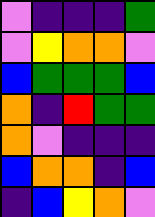[["violet", "indigo", "indigo", "indigo", "green"], ["violet", "yellow", "orange", "orange", "violet"], ["blue", "green", "green", "green", "blue"], ["orange", "indigo", "red", "green", "green"], ["orange", "violet", "indigo", "indigo", "indigo"], ["blue", "orange", "orange", "indigo", "blue"], ["indigo", "blue", "yellow", "orange", "violet"]]